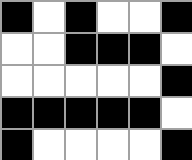[["black", "white", "black", "white", "white", "black"], ["white", "white", "black", "black", "black", "white"], ["white", "white", "white", "white", "white", "black"], ["black", "black", "black", "black", "black", "white"], ["black", "white", "white", "white", "white", "black"]]